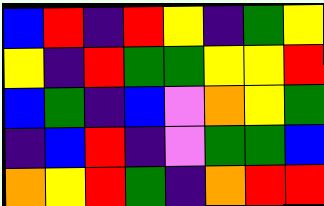[["blue", "red", "indigo", "red", "yellow", "indigo", "green", "yellow"], ["yellow", "indigo", "red", "green", "green", "yellow", "yellow", "red"], ["blue", "green", "indigo", "blue", "violet", "orange", "yellow", "green"], ["indigo", "blue", "red", "indigo", "violet", "green", "green", "blue"], ["orange", "yellow", "red", "green", "indigo", "orange", "red", "red"]]